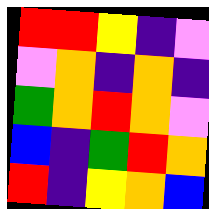[["red", "red", "yellow", "indigo", "violet"], ["violet", "orange", "indigo", "orange", "indigo"], ["green", "orange", "red", "orange", "violet"], ["blue", "indigo", "green", "red", "orange"], ["red", "indigo", "yellow", "orange", "blue"]]